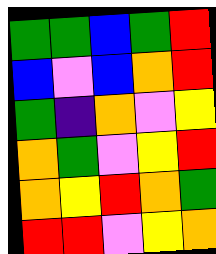[["green", "green", "blue", "green", "red"], ["blue", "violet", "blue", "orange", "red"], ["green", "indigo", "orange", "violet", "yellow"], ["orange", "green", "violet", "yellow", "red"], ["orange", "yellow", "red", "orange", "green"], ["red", "red", "violet", "yellow", "orange"]]